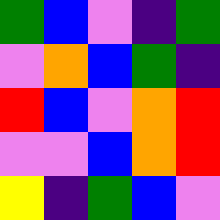[["green", "blue", "violet", "indigo", "green"], ["violet", "orange", "blue", "green", "indigo"], ["red", "blue", "violet", "orange", "red"], ["violet", "violet", "blue", "orange", "red"], ["yellow", "indigo", "green", "blue", "violet"]]